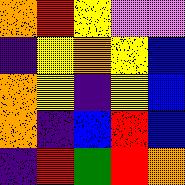[["orange", "red", "yellow", "violet", "violet"], ["indigo", "yellow", "orange", "yellow", "blue"], ["orange", "yellow", "indigo", "yellow", "blue"], ["orange", "indigo", "blue", "red", "blue"], ["indigo", "red", "green", "red", "orange"]]